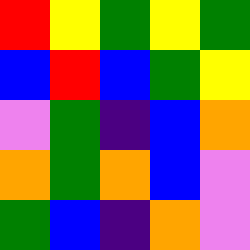[["red", "yellow", "green", "yellow", "green"], ["blue", "red", "blue", "green", "yellow"], ["violet", "green", "indigo", "blue", "orange"], ["orange", "green", "orange", "blue", "violet"], ["green", "blue", "indigo", "orange", "violet"]]